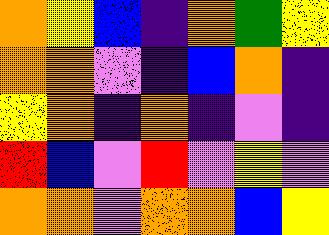[["orange", "yellow", "blue", "indigo", "orange", "green", "yellow"], ["orange", "orange", "violet", "indigo", "blue", "orange", "indigo"], ["yellow", "orange", "indigo", "orange", "indigo", "violet", "indigo"], ["red", "blue", "violet", "red", "violet", "yellow", "violet"], ["orange", "orange", "violet", "orange", "orange", "blue", "yellow"]]